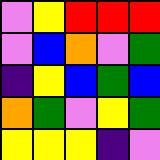[["violet", "yellow", "red", "red", "red"], ["violet", "blue", "orange", "violet", "green"], ["indigo", "yellow", "blue", "green", "blue"], ["orange", "green", "violet", "yellow", "green"], ["yellow", "yellow", "yellow", "indigo", "violet"]]